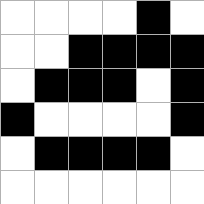[["white", "white", "white", "white", "black", "white"], ["white", "white", "black", "black", "black", "black"], ["white", "black", "black", "black", "white", "black"], ["black", "white", "white", "white", "white", "black"], ["white", "black", "black", "black", "black", "white"], ["white", "white", "white", "white", "white", "white"]]